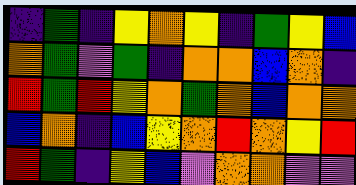[["indigo", "green", "indigo", "yellow", "orange", "yellow", "indigo", "green", "yellow", "blue"], ["orange", "green", "violet", "green", "indigo", "orange", "orange", "blue", "orange", "indigo"], ["red", "green", "red", "yellow", "orange", "green", "orange", "blue", "orange", "orange"], ["blue", "orange", "indigo", "blue", "yellow", "orange", "red", "orange", "yellow", "red"], ["red", "green", "indigo", "yellow", "blue", "violet", "orange", "orange", "violet", "violet"]]